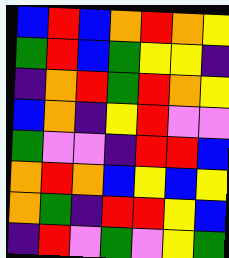[["blue", "red", "blue", "orange", "red", "orange", "yellow"], ["green", "red", "blue", "green", "yellow", "yellow", "indigo"], ["indigo", "orange", "red", "green", "red", "orange", "yellow"], ["blue", "orange", "indigo", "yellow", "red", "violet", "violet"], ["green", "violet", "violet", "indigo", "red", "red", "blue"], ["orange", "red", "orange", "blue", "yellow", "blue", "yellow"], ["orange", "green", "indigo", "red", "red", "yellow", "blue"], ["indigo", "red", "violet", "green", "violet", "yellow", "green"]]